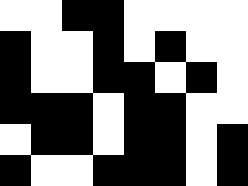[["white", "white", "black", "black", "white", "white", "white", "white"], ["black", "white", "white", "black", "white", "black", "white", "white"], ["black", "white", "white", "black", "black", "white", "black", "white"], ["black", "black", "black", "white", "black", "black", "white", "white"], ["white", "black", "black", "white", "black", "black", "white", "black"], ["black", "white", "white", "black", "black", "black", "white", "black"]]